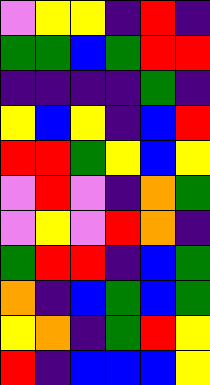[["violet", "yellow", "yellow", "indigo", "red", "indigo"], ["green", "green", "blue", "green", "red", "red"], ["indigo", "indigo", "indigo", "indigo", "green", "indigo"], ["yellow", "blue", "yellow", "indigo", "blue", "red"], ["red", "red", "green", "yellow", "blue", "yellow"], ["violet", "red", "violet", "indigo", "orange", "green"], ["violet", "yellow", "violet", "red", "orange", "indigo"], ["green", "red", "red", "indigo", "blue", "green"], ["orange", "indigo", "blue", "green", "blue", "green"], ["yellow", "orange", "indigo", "green", "red", "yellow"], ["red", "indigo", "blue", "blue", "blue", "yellow"]]